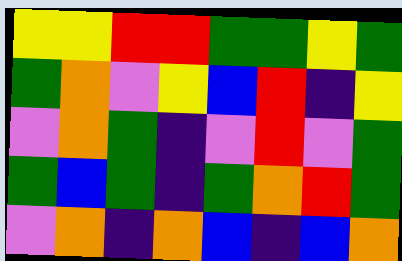[["yellow", "yellow", "red", "red", "green", "green", "yellow", "green"], ["green", "orange", "violet", "yellow", "blue", "red", "indigo", "yellow"], ["violet", "orange", "green", "indigo", "violet", "red", "violet", "green"], ["green", "blue", "green", "indigo", "green", "orange", "red", "green"], ["violet", "orange", "indigo", "orange", "blue", "indigo", "blue", "orange"]]